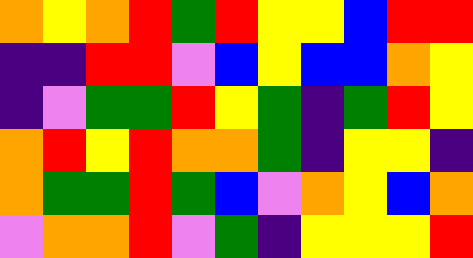[["orange", "yellow", "orange", "red", "green", "red", "yellow", "yellow", "blue", "red", "red"], ["indigo", "indigo", "red", "red", "violet", "blue", "yellow", "blue", "blue", "orange", "yellow"], ["indigo", "violet", "green", "green", "red", "yellow", "green", "indigo", "green", "red", "yellow"], ["orange", "red", "yellow", "red", "orange", "orange", "green", "indigo", "yellow", "yellow", "indigo"], ["orange", "green", "green", "red", "green", "blue", "violet", "orange", "yellow", "blue", "orange"], ["violet", "orange", "orange", "red", "violet", "green", "indigo", "yellow", "yellow", "yellow", "red"]]